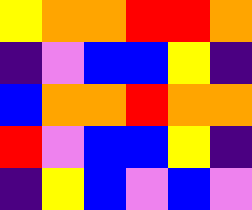[["yellow", "orange", "orange", "red", "red", "orange"], ["indigo", "violet", "blue", "blue", "yellow", "indigo"], ["blue", "orange", "orange", "red", "orange", "orange"], ["red", "violet", "blue", "blue", "yellow", "indigo"], ["indigo", "yellow", "blue", "violet", "blue", "violet"]]